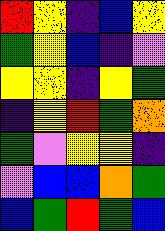[["red", "yellow", "indigo", "blue", "yellow"], ["green", "yellow", "blue", "indigo", "violet"], ["yellow", "yellow", "indigo", "yellow", "green"], ["indigo", "yellow", "red", "green", "orange"], ["green", "violet", "yellow", "yellow", "indigo"], ["violet", "blue", "blue", "orange", "green"], ["blue", "green", "red", "green", "blue"]]